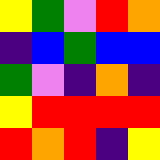[["yellow", "green", "violet", "red", "orange"], ["indigo", "blue", "green", "blue", "blue"], ["green", "violet", "indigo", "orange", "indigo"], ["yellow", "red", "red", "red", "red"], ["red", "orange", "red", "indigo", "yellow"]]